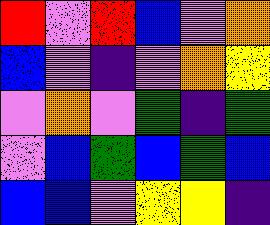[["red", "violet", "red", "blue", "violet", "orange"], ["blue", "violet", "indigo", "violet", "orange", "yellow"], ["violet", "orange", "violet", "green", "indigo", "green"], ["violet", "blue", "green", "blue", "green", "blue"], ["blue", "blue", "violet", "yellow", "yellow", "indigo"]]